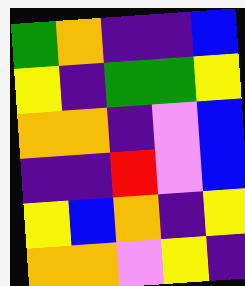[["green", "orange", "indigo", "indigo", "blue"], ["yellow", "indigo", "green", "green", "yellow"], ["orange", "orange", "indigo", "violet", "blue"], ["indigo", "indigo", "red", "violet", "blue"], ["yellow", "blue", "orange", "indigo", "yellow"], ["orange", "orange", "violet", "yellow", "indigo"]]